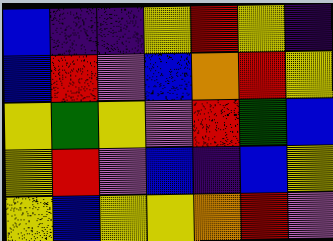[["blue", "indigo", "indigo", "yellow", "red", "yellow", "indigo"], ["blue", "red", "violet", "blue", "orange", "red", "yellow"], ["yellow", "green", "yellow", "violet", "red", "green", "blue"], ["yellow", "red", "violet", "blue", "indigo", "blue", "yellow"], ["yellow", "blue", "yellow", "yellow", "orange", "red", "violet"]]